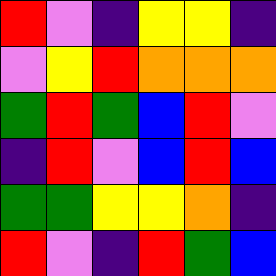[["red", "violet", "indigo", "yellow", "yellow", "indigo"], ["violet", "yellow", "red", "orange", "orange", "orange"], ["green", "red", "green", "blue", "red", "violet"], ["indigo", "red", "violet", "blue", "red", "blue"], ["green", "green", "yellow", "yellow", "orange", "indigo"], ["red", "violet", "indigo", "red", "green", "blue"]]